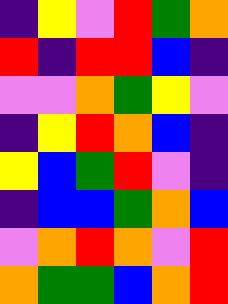[["indigo", "yellow", "violet", "red", "green", "orange"], ["red", "indigo", "red", "red", "blue", "indigo"], ["violet", "violet", "orange", "green", "yellow", "violet"], ["indigo", "yellow", "red", "orange", "blue", "indigo"], ["yellow", "blue", "green", "red", "violet", "indigo"], ["indigo", "blue", "blue", "green", "orange", "blue"], ["violet", "orange", "red", "orange", "violet", "red"], ["orange", "green", "green", "blue", "orange", "red"]]